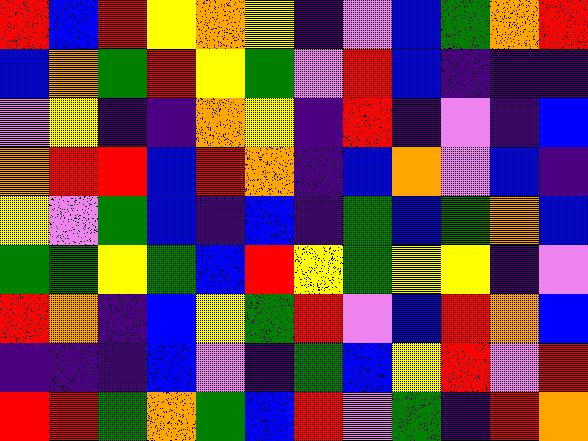[["red", "blue", "red", "yellow", "orange", "yellow", "indigo", "violet", "blue", "green", "orange", "red"], ["blue", "orange", "green", "red", "yellow", "green", "violet", "red", "blue", "indigo", "indigo", "indigo"], ["violet", "yellow", "indigo", "indigo", "orange", "yellow", "indigo", "red", "indigo", "violet", "indigo", "blue"], ["orange", "red", "red", "blue", "red", "orange", "indigo", "blue", "orange", "violet", "blue", "indigo"], ["yellow", "violet", "green", "blue", "indigo", "blue", "indigo", "green", "blue", "green", "orange", "blue"], ["green", "green", "yellow", "green", "blue", "red", "yellow", "green", "yellow", "yellow", "indigo", "violet"], ["red", "orange", "indigo", "blue", "yellow", "green", "red", "violet", "blue", "red", "orange", "blue"], ["indigo", "indigo", "indigo", "blue", "violet", "indigo", "green", "blue", "yellow", "red", "violet", "red"], ["red", "red", "green", "orange", "green", "blue", "red", "violet", "green", "indigo", "red", "orange"]]